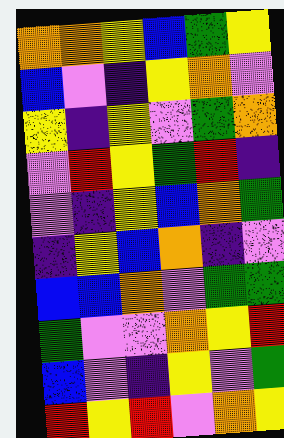[["orange", "orange", "yellow", "blue", "green", "yellow"], ["blue", "violet", "indigo", "yellow", "orange", "violet"], ["yellow", "indigo", "yellow", "violet", "green", "orange"], ["violet", "red", "yellow", "green", "red", "indigo"], ["violet", "indigo", "yellow", "blue", "orange", "green"], ["indigo", "yellow", "blue", "orange", "indigo", "violet"], ["blue", "blue", "orange", "violet", "green", "green"], ["green", "violet", "violet", "orange", "yellow", "red"], ["blue", "violet", "indigo", "yellow", "violet", "green"], ["red", "yellow", "red", "violet", "orange", "yellow"]]